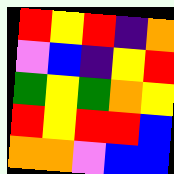[["red", "yellow", "red", "indigo", "orange"], ["violet", "blue", "indigo", "yellow", "red"], ["green", "yellow", "green", "orange", "yellow"], ["red", "yellow", "red", "red", "blue"], ["orange", "orange", "violet", "blue", "blue"]]